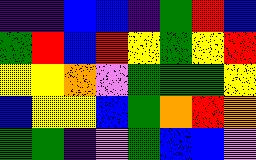[["indigo", "indigo", "blue", "blue", "indigo", "green", "red", "blue"], ["green", "red", "blue", "red", "yellow", "green", "yellow", "red"], ["yellow", "yellow", "orange", "violet", "green", "green", "green", "yellow"], ["blue", "yellow", "yellow", "blue", "green", "orange", "red", "orange"], ["green", "green", "indigo", "violet", "green", "blue", "blue", "violet"]]